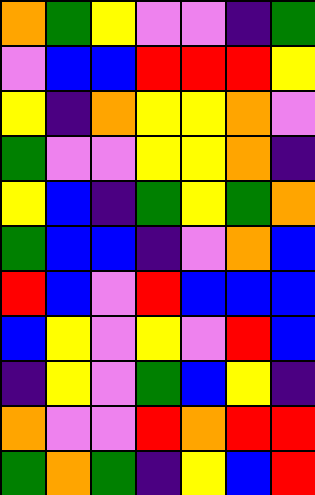[["orange", "green", "yellow", "violet", "violet", "indigo", "green"], ["violet", "blue", "blue", "red", "red", "red", "yellow"], ["yellow", "indigo", "orange", "yellow", "yellow", "orange", "violet"], ["green", "violet", "violet", "yellow", "yellow", "orange", "indigo"], ["yellow", "blue", "indigo", "green", "yellow", "green", "orange"], ["green", "blue", "blue", "indigo", "violet", "orange", "blue"], ["red", "blue", "violet", "red", "blue", "blue", "blue"], ["blue", "yellow", "violet", "yellow", "violet", "red", "blue"], ["indigo", "yellow", "violet", "green", "blue", "yellow", "indigo"], ["orange", "violet", "violet", "red", "orange", "red", "red"], ["green", "orange", "green", "indigo", "yellow", "blue", "red"]]